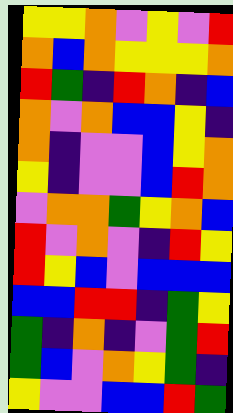[["yellow", "yellow", "orange", "violet", "yellow", "violet", "red"], ["orange", "blue", "orange", "yellow", "yellow", "yellow", "orange"], ["red", "green", "indigo", "red", "orange", "indigo", "blue"], ["orange", "violet", "orange", "blue", "blue", "yellow", "indigo"], ["orange", "indigo", "violet", "violet", "blue", "yellow", "orange"], ["yellow", "indigo", "violet", "violet", "blue", "red", "orange"], ["violet", "orange", "orange", "green", "yellow", "orange", "blue"], ["red", "violet", "orange", "violet", "indigo", "red", "yellow"], ["red", "yellow", "blue", "violet", "blue", "blue", "blue"], ["blue", "blue", "red", "red", "indigo", "green", "yellow"], ["green", "indigo", "orange", "indigo", "violet", "green", "red"], ["green", "blue", "violet", "orange", "yellow", "green", "indigo"], ["yellow", "violet", "violet", "blue", "blue", "red", "green"]]